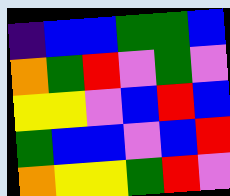[["indigo", "blue", "blue", "green", "green", "blue"], ["orange", "green", "red", "violet", "green", "violet"], ["yellow", "yellow", "violet", "blue", "red", "blue"], ["green", "blue", "blue", "violet", "blue", "red"], ["orange", "yellow", "yellow", "green", "red", "violet"]]